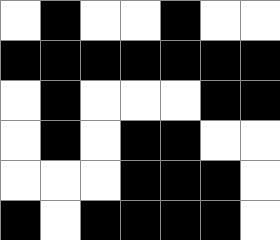[["white", "black", "white", "white", "black", "white", "white"], ["black", "black", "black", "black", "black", "black", "black"], ["white", "black", "white", "white", "white", "black", "black"], ["white", "black", "white", "black", "black", "white", "white"], ["white", "white", "white", "black", "black", "black", "white"], ["black", "white", "black", "black", "black", "black", "white"]]